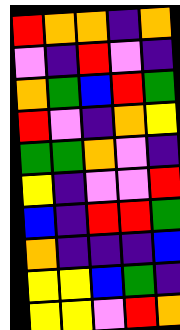[["red", "orange", "orange", "indigo", "orange"], ["violet", "indigo", "red", "violet", "indigo"], ["orange", "green", "blue", "red", "green"], ["red", "violet", "indigo", "orange", "yellow"], ["green", "green", "orange", "violet", "indigo"], ["yellow", "indigo", "violet", "violet", "red"], ["blue", "indigo", "red", "red", "green"], ["orange", "indigo", "indigo", "indigo", "blue"], ["yellow", "yellow", "blue", "green", "indigo"], ["yellow", "yellow", "violet", "red", "orange"]]